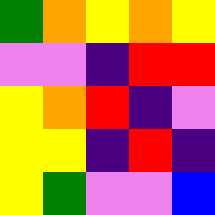[["green", "orange", "yellow", "orange", "yellow"], ["violet", "violet", "indigo", "red", "red"], ["yellow", "orange", "red", "indigo", "violet"], ["yellow", "yellow", "indigo", "red", "indigo"], ["yellow", "green", "violet", "violet", "blue"]]